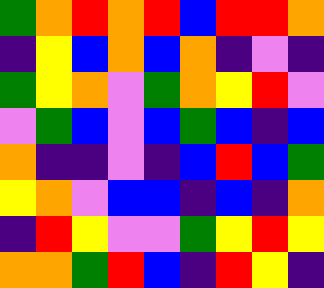[["green", "orange", "red", "orange", "red", "blue", "red", "red", "orange"], ["indigo", "yellow", "blue", "orange", "blue", "orange", "indigo", "violet", "indigo"], ["green", "yellow", "orange", "violet", "green", "orange", "yellow", "red", "violet"], ["violet", "green", "blue", "violet", "blue", "green", "blue", "indigo", "blue"], ["orange", "indigo", "indigo", "violet", "indigo", "blue", "red", "blue", "green"], ["yellow", "orange", "violet", "blue", "blue", "indigo", "blue", "indigo", "orange"], ["indigo", "red", "yellow", "violet", "violet", "green", "yellow", "red", "yellow"], ["orange", "orange", "green", "red", "blue", "indigo", "red", "yellow", "indigo"]]